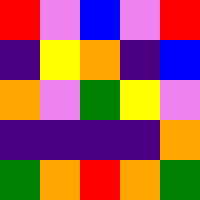[["red", "violet", "blue", "violet", "red"], ["indigo", "yellow", "orange", "indigo", "blue"], ["orange", "violet", "green", "yellow", "violet"], ["indigo", "indigo", "indigo", "indigo", "orange"], ["green", "orange", "red", "orange", "green"]]